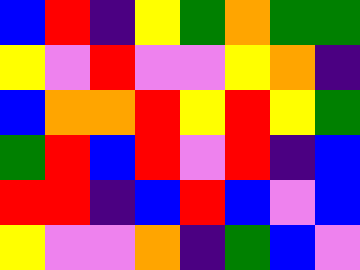[["blue", "red", "indigo", "yellow", "green", "orange", "green", "green"], ["yellow", "violet", "red", "violet", "violet", "yellow", "orange", "indigo"], ["blue", "orange", "orange", "red", "yellow", "red", "yellow", "green"], ["green", "red", "blue", "red", "violet", "red", "indigo", "blue"], ["red", "red", "indigo", "blue", "red", "blue", "violet", "blue"], ["yellow", "violet", "violet", "orange", "indigo", "green", "blue", "violet"]]